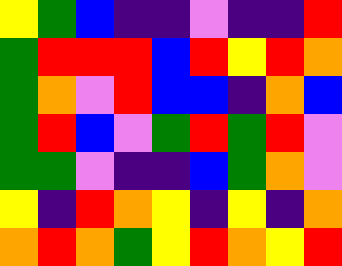[["yellow", "green", "blue", "indigo", "indigo", "violet", "indigo", "indigo", "red"], ["green", "red", "red", "red", "blue", "red", "yellow", "red", "orange"], ["green", "orange", "violet", "red", "blue", "blue", "indigo", "orange", "blue"], ["green", "red", "blue", "violet", "green", "red", "green", "red", "violet"], ["green", "green", "violet", "indigo", "indigo", "blue", "green", "orange", "violet"], ["yellow", "indigo", "red", "orange", "yellow", "indigo", "yellow", "indigo", "orange"], ["orange", "red", "orange", "green", "yellow", "red", "orange", "yellow", "red"]]